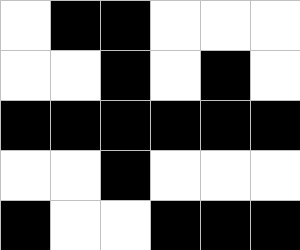[["white", "black", "black", "white", "white", "white"], ["white", "white", "black", "white", "black", "white"], ["black", "black", "black", "black", "black", "black"], ["white", "white", "black", "white", "white", "white"], ["black", "white", "white", "black", "black", "black"]]